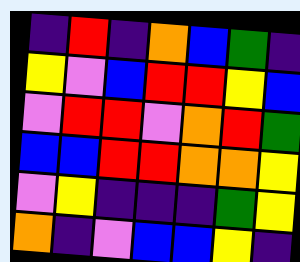[["indigo", "red", "indigo", "orange", "blue", "green", "indigo"], ["yellow", "violet", "blue", "red", "red", "yellow", "blue"], ["violet", "red", "red", "violet", "orange", "red", "green"], ["blue", "blue", "red", "red", "orange", "orange", "yellow"], ["violet", "yellow", "indigo", "indigo", "indigo", "green", "yellow"], ["orange", "indigo", "violet", "blue", "blue", "yellow", "indigo"]]